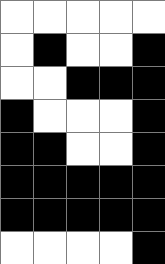[["white", "white", "white", "white", "white"], ["white", "black", "white", "white", "black"], ["white", "white", "black", "black", "black"], ["black", "white", "white", "white", "black"], ["black", "black", "white", "white", "black"], ["black", "black", "black", "black", "black"], ["black", "black", "black", "black", "black"], ["white", "white", "white", "white", "black"]]